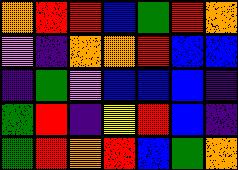[["orange", "red", "red", "blue", "green", "red", "orange"], ["violet", "indigo", "orange", "orange", "red", "blue", "blue"], ["indigo", "green", "violet", "blue", "blue", "blue", "indigo"], ["green", "red", "indigo", "yellow", "red", "blue", "indigo"], ["green", "red", "orange", "red", "blue", "green", "orange"]]